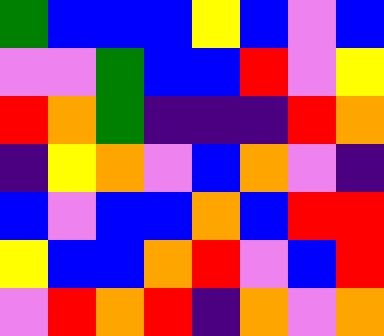[["green", "blue", "blue", "blue", "yellow", "blue", "violet", "blue"], ["violet", "violet", "green", "blue", "blue", "red", "violet", "yellow"], ["red", "orange", "green", "indigo", "indigo", "indigo", "red", "orange"], ["indigo", "yellow", "orange", "violet", "blue", "orange", "violet", "indigo"], ["blue", "violet", "blue", "blue", "orange", "blue", "red", "red"], ["yellow", "blue", "blue", "orange", "red", "violet", "blue", "red"], ["violet", "red", "orange", "red", "indigo", "orange", "violet", "orange"]]